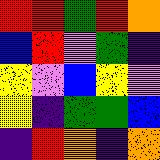[["red", "red", "green", "red", "orange"], ["blue", "red", "violet", "green", "indigo"], ["yellow", "violet", "blue", "yellow", "violet"], ["yellow", "indigo", "green", "green", "blue"], ["indigo", "red", "orange", "indigo", "orange"]]